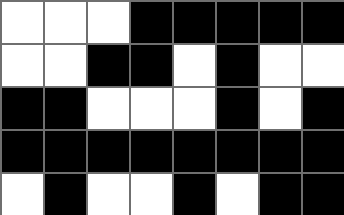[["white", "white", "white", "black", "black", "black", "black", "black"], ["white", "white", "black", "black", "white", "black", "white", "white"], ["black", "black", "white", "white", "white", "black", "white", "black"], ["black", "black", "black", "black", "black", "black", "black", "black"], ["white", "black", "white", "white", "black", "white", "black", "black"]]